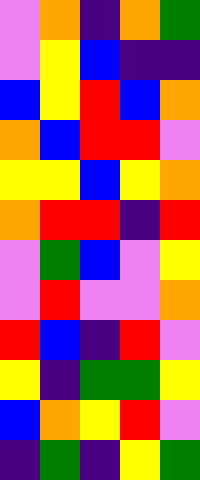[["violet", "orange", "indigo", "orange", "green"], ["violet", "yellow", "blue", "indigo", "indigo"], ["blue", "yellow", "red", "blue", "orange"], ["orange", "blue", "red", "red", "violet"], ["yellow", "yellow", "blue", "yellow", "orange"], ["orange", "red", "red", "indigo", "red"], ["violet", "green", "blue", "violet", "yellow"], ["violet", "red", "violet", "violet", "orange"], ["red", "blue", "indigo", "red", "violet"], ["yellow", "indigo", "green", "green", "yellow"], ["blue", "orange", "yellow", "red", "violet"], ["indigo", "green", "indigo", "yellow", "green"]]